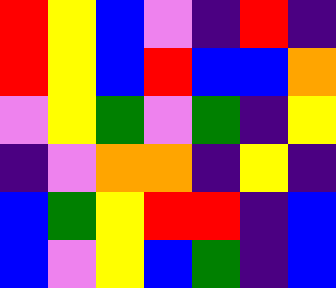[["red", "yellow", "blue", "violet", "indigo", "red", "indigo"], ["red", "yellow", "blue", "red", "blue", "blue", "orange"], ["violet", "yellow", "green", "violet", "green", "indigo", "yellow"], ["indigo", "violet", "orange", "orange", "indigo", "yellow", "indigo"], ["blue", "green", "yellow", "red", "red", "indigo", "blue"], ["blue", "violet", "yellow", "blue", "green", "indigo", "blue"]]